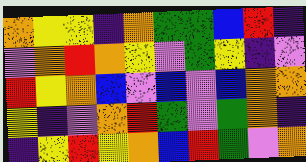[["orange", "yellow", "yellow", "indigo", "orange", "green", "green", "blue", "red", "indigo"], ["violet", "orange", "red", "orange", "yellow", "violet", "green", "yellow", "indigo", "violet"], ["red", "yellow", "orange", "blue", "violet", "blue", "violet", "blue", "orange", "orange"], ["yellow", "indigo", "violet", "orange", "red", "green", "violet", "green", "orange", "indigo"], ["indigo", "yellow", "red", "yellow", "orange", "blue", "red", "green", "violet", "orange"]]